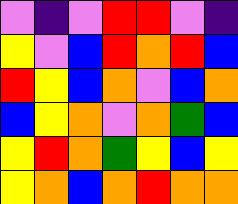[["violet", "indigo", "violet", "red", "red", "violet", "indigo"], ["yellow", "violet", "blue", "red", "orange", "red", "blue"], ["red", "yellow", "blue", "orange", "violet", "blue", "orange"], ["blue", "yellow", "orange", "violet", "orange", "green", "blue"], ["yellow", "red", "orange", "green", "yellow", "blue", "yellow"], ["yellow", "orange", "blue", "orange", "red", "orange", "orange"]]